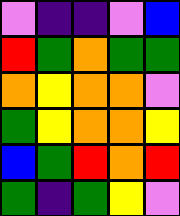[["violet", "indigo", "indigo", "violet", "blue"], ["red", "green", "orange", "green", "green"], ["orange", "yellow", "orange", "orange", "violet"], ["green", "yellow", "orange", "orange", "yellow"], ["blue", "green", "red", "orange", "red"], ["green", "indigo", "green", "yellow", "violet"]]